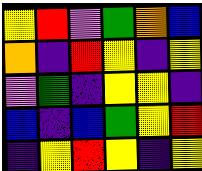[["yellow", "red", "violet", "green", "orange", "blue"], ["orange", "indigo", "red", "yellow", "indigo", "yellow"], ["violet", "green", "indigo", "yellow", "yellow", "indigo"], ["blue", "indigo", "blue", "green", "yellow", "red"], ["indigo", "yellow", "red", "yellow", "indigo", "yellow"]]